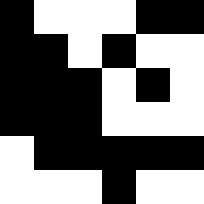[["black", "white", "white", "white", "black", "black"], ["black", "black", "white", "black", "white", "white"], ["black", "black", "black", "white", "black", "white"], ["black", "black", "black", "white", "white", "white"], ["white", "black", "black", "black", "black", "black"], ["white", "white", "white", "black", "white", "white"]]